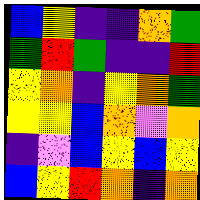[["blue", "yellow", "indigo", "indigo", "orange", "green"], ["green", "red", "green", "indigo", "indigo", "red"], ["yellow", "orange", "indigo", "yellow", "orange", "green"], ["yellow", "yellow", "blue", "orange", "violet", "orange"], ["indigo", "violet", "blue", "yellow", "blue", "yellow"], ["blue", "yellow", "red", "orange", "indigo", "orange"]]